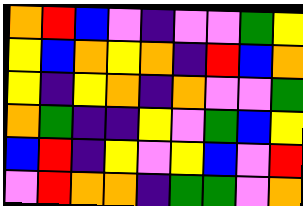[["orange", "red", "blue", "violet", "indigo", "violet", "violet", "green", "yellow"], ["yellow", "blue", "orange", "yellow", "orange", "indigo", "red", "blue", "orange"], ["yellow", "indigo", "yellow", "orange", "indigo", "orange", "violet", "violet", "green"], ["orange", "green", "indigo", "indigo", "yellow", "violet", "green", "blue", "yellow"], ["blue", "red", "indigo", "yellow", "violet", "yellow", "blue", "violet", "red"], ["violet", "red", "orange", "orange", "indigo", "green", "green", "violet", "orange"]]